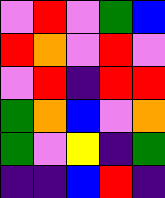[["violet", "red", "violet", "green", "blue"], ["red", "orange", "violet", "red", "violet"], ["violet", "red", "indigo", "red", "red"], ["green", "orange", "blue", "violet", "orange"], ["green", "violet", "yellow", "indigo", "green"], ["indigo", "indigo", "blue", "red", "indigo"]]